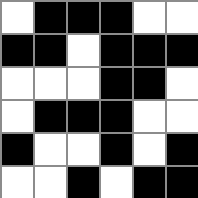[["white", "black", "black", "black", "white", "white"], ["black", "black", "white", "black", "black", "black"], ["white", "white", "white", "black", "black", "white"], ["white", "black", "black", "black", "white", "white"], ["black", "white", "white", "black", "white", "black"], ["white", "white", "black", "white", "black", "black"]]